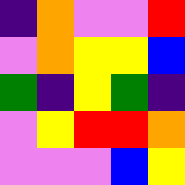[["indigo", "orange", "violet", "violet", "red"], ["violet", "orange", "yellow", "yellow", "blue"], ["green", "indigo", "yellow", "green", "indigo"], ["violet", "yellow", "red", "red", "orange"], ["violet", "violet", "violet", "blue", "yellow"]]